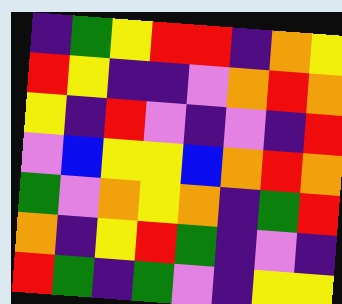[["indigo", "green", "yellow", "red", "red", "indigo", "orange", "yellow"], ["red", "yellow", "indigo", "indigo", "violet", "orange", "red", "orange"], ["yellow", "indigo", "red", "violet", "indigo", "violet", "indigo", "red"], ["violet", "blue", "yellow", "yellow", "blue", "orange", "red", "orange"], ["green", "violet", "orange", "yellow", "orange", "indigo", "green", "red"], ["orange", "indigo", "yellow", "red", "green", "indigo", "violet", "indigo"], ["red", "green", "indigo", "green", "violet", "indigo", "yellow", "yellow"]]